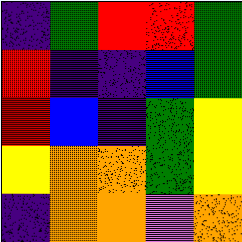[["indigo", "green", "red", "red", "green"], ["red", "indigo", "indigo", "blue", "green"], ["red", "blue", "indigo", "green", "yellow"], ["yellow", "orange", "orange", "green", "yellow"], ["indigo", "orange", "orange", "violet", "orange"]]